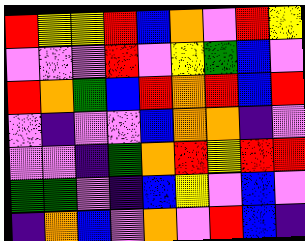[["red", "yellow", "yellow", "red", "blue", "orange", "violet", "red", "yellow"], ["violet", "violet", "violet", "red", "violet", "yellow", "green", "blue", "violet"], ["red", "orange", "green", "blue", "red", "orange", "red", "blue", "red"], ["violet", "indigo", "violet", "violet", "blue", "orange", "orange", "indigo", "violet"], ["violet", "violet", "indigo", "green", "orange", "red", "yellow", "red", "red"], ["green", "green", "violet", "indigo", "blue", "yellow", "violet", "blue", "violet"], ["indigo", "orange", "blue", "violet", "orange", "violet", "red", "blue", "indigo"]]